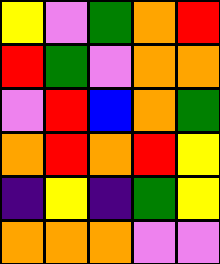[["yellow", "violet", "green", "orange", "red"], ["red", "green", "violet", "orange", "orange"], ["violet", "red", "blue", "orange", "green"], ["orange", "red", "orange", "red", "yellow"], ["indigo", "yellow", "indigo", "green", "yellow"], ["orange", "orange", "orange", "violet", "violet"]]